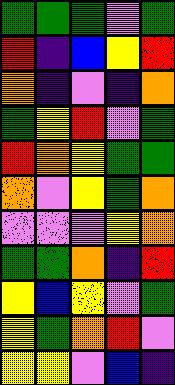[["green", "green", "green", "violet", "green"], ["red", "indigo", "blue", "yellow", "red"], ["orange", "indigo", "violet", "indigo", "orange"], ["green", "yellow", "red", "violet", "green"], ["red", "orange", "yellow", "green", "green"], ["orange", "violet", "yellow", "green", "orange"], ["violet", "violet", "violet", "yellow", "orange"], ["green", "green", "orange", "indigo", "red"], ["yellow", "blue", "yellow", "violet", "green"], ["yellow", "green", "orange", "red", "violet"], ["yellow", "yellow", "violet", "blue", "indigo"]]